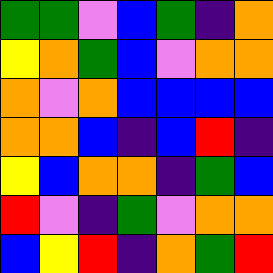[["green", "green", "violet", "blue", "green", "indigo", "orange"], ["yellow", "orange", "green", "blue", "violet", "orange", "orange"], ["orange", "violet", "orange", "blue", "blue", "blue", "blue"], ["orange", "orange", "blue", "indigo", "blue", "red", "indigo"], ["yellow", "blue", "orange", "orange", "indigo", "green", "blue"], ["red", "violet", "indigo", "green", "violet", "orange", "orange"], ["blue", "yellow", "red", "indigo", "orange", "green", "red"]]